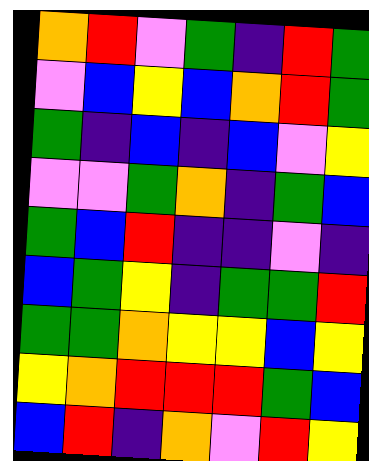[["orange", "red", "violet", "green", "indigo", "red", "green"], ["violet", "blue", "yellow", "blue", "orange", "red", "green"], ["green", "indigo", "blue", "indigo", "blue", "violet", "yellow"], ["violet", "violet", "green", "orange", "indigo", "green", "blue"], ["green", "blue", "red", "indigo", "indigo", "violet", "indigo"], ["blue", "green", "yellow", "indigo", "green", "green", "red"], ["green", "green", "orange", "yellow", "yellow", "blue", "yellow"], ["yellow", "orange", "red", "red", "red", "green", "blue"], ["blue", "red", "indigo", "orange", "violet", "red", "yellow"]]